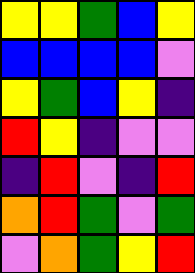[["yellow", "yellow", "green", "blue", "yellow"], ["blue", "blue", "blue", "blue", "violet"], ["yellow", "green", "blue", "yellow", "indigo"], ["red", "yellow", "indigo", "violet", "violet"], ["indigo", "red", "violet", "indigo", "red"], ["orange", "red", "green", "violet", "green"], ["violet", "orange", "green", "yellow", "red"]]